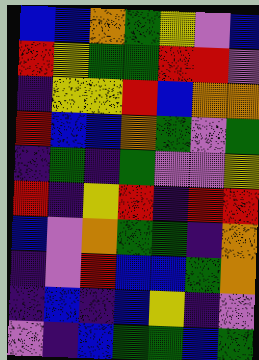[["blue", "blue", "orange", "green", "yellow", "violet", "blue"], ["red", "yellow", "green", "green", "red", "red", "violet"], ["indigo", "yellow", "yellow", "red", "blue", "orange", "orange"], ["red", "blue", "blue", "orange", "green", "violet", "green"], ["indigo", "green", "indigo", "green", "violet", "violet", "yellow"], ["red", "indigo", "yellow", "red", "indigo", "red", "red"], ["blue", "violet", "orange", "green", "green", "indigo", "orange"], ["indigo", "violet", "red", "blue", "blue", "green", "orange"], ["indigo", "blue", "indigo", "blue", "yellow", "indigo", "violet"], ["violet", "indigo", "blue", "green", "green", "blue", "green"]]